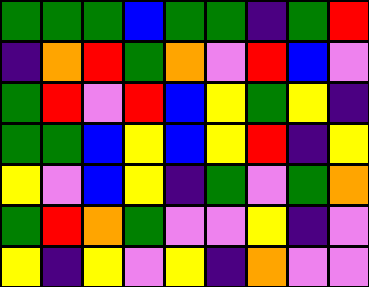[["green", "green", "green", "blue", "green", "green", "indigo", "green", "red"], ["indigo", "orange", "red", "green", "orange", "violet", "red", "blue", "violet"], ["green", "red", "violet", "red", "blue", "yellow", "green", "yellow", "indigo"], ["green", "green", "blue", "yellow", "blue", "yellow", "red", "indigo", "yellow"], ["yellow", "violet", "blue", "yellow", "indigo", "green", "violet", "green", "orange"], ["green", "red", "orange", "green", "violet", "violet", "yellow", "indigo", "violet"], ["yellow", "indigo", "yellow", "violet", "yellow", "indigo", "orange", "violet", "violet"]]